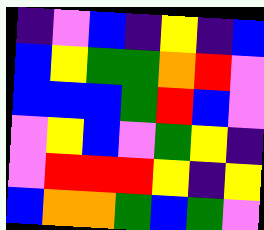[["indigo", "violet", "blue", "indigo", "yellow", "indigo", "blue"], ["blue", "yellow", "green", "green", "orange", "red", "violet"], ["blue", "blue", "blue", "green", "red", "blue", "violet"], ["violet", "yellow", "blue", "violet", "green", "yellow", "indigo"], ["violet", "red", "red", "red", "yellow", "indigo", "yellow"], ["blue", "orange", "orange", "green", "blue", "green", "violet"]]